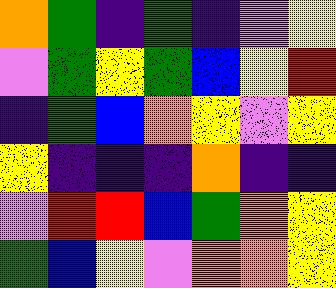[["orange", "green", "indigo", "green", "indigo", "violet", "yellow"], ["violet", "green", "yellow", "green", "blue", "yellow", "red"], ["indigo", "green", "blue", "orange", "yellow", "violet", "yellow"], ["yellow", "indigo", "indigo", "indigo", "orange", "indigo", "indigo"], ["violet", "red", "red", "blue", "green", "orange", "yellow"], ["green", "blue", "yellow", "violet", "orange", "orange", "yellow"]]